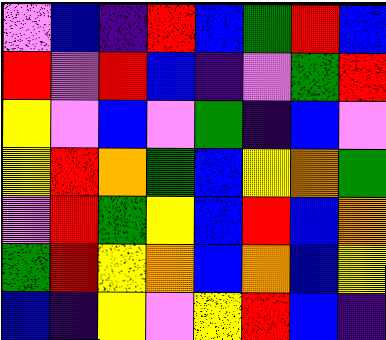[["violet", "blue", "indigo", "red", "blue", "green", "red", "blue"], ["red", "violet", "red", "blue", "indigo", "violet", "green", "red"], ["yellow", "violet", "blue", "violet", "green", "indigo", "blue", "violet"], ["yellow", "red", "orange", "green", "blue", "yellow", "orange", "green"], ["violet", "red", "green", "yellow", "blue", "red", "blue", "orange"], ["green", "red", "yellow", "orange", "blue", "orange", "blue", "yellow"], ["blue", "indigo", "yellow", "violet", "yellow", "red", "blue", "indigo"]]